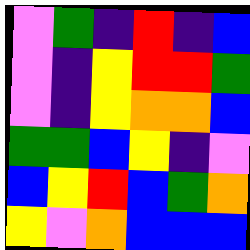[["violet", "green", "indigo", "red", "indigo", "blue"], ["violet", "indigo", "yellow", "red", "red", "green"], ["violet", "indigo", "yellow", "orange", "orange", "blue"], ["green", "green", "blue", "yellow", "indigo", "violet"], ["blue", "yellow", "red", "blue", "green", "orange"], ["yellow", "violet", "orange", "blue", "blue", "blue"]]